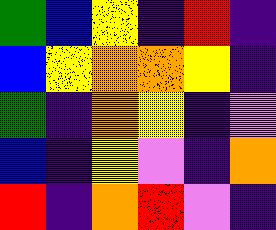[["green", "blue", "yellow", "indigo", "red", "indigo"], ["blue", "yellow", "orange", "orange", "yellow", "indigo"], ["green", "indigo", "orange", "yellow", "indigo", "violet"], ["blue", "indigo", "yellow", "violet", "indigo", "orange"], ["red", "indigo", "orange", "red", "violet", "indigo"]]